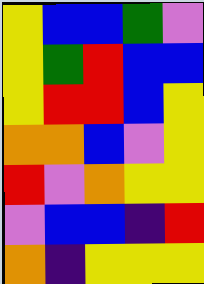[["yellow", "blue", "blue", "green", "violet"], ["yellow", "green", "red", "blue", "blue"], ["yellow", "red", "red", "blue", "yellow"], ["orange", "orange", "blue", "violet", "yellow"], ["red", "violet", "orange", "yellow", "yellow"], ["violet", "blue", "blue", "indigo", "red"], ["orange", "indigo", "yellow", "yellow", "yellow"]]